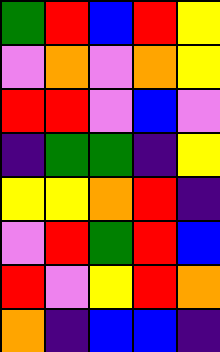[["green", "red", "blue", "red", "yellow"], ["violet", "orange", "violet", "orange", "yellow"], ["red", "red", "violet", "blue", "violet"], ["indigo", "green", "green", "indigo", "yellow"], ["yellow", "yellow", "orange", "red", "indigo"], ["violet", "red", "green", "red", "blue"], ["red", "violet", "yellow", "red", "orange"], ["orange", "indigo", "blue", "blue", "indigo"]]